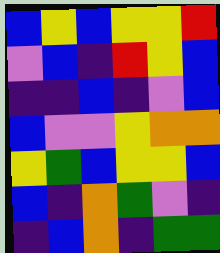[["blue", "yellow", "blue", "yellow", "yellow", "red"], ["violet", "blue", "indigo", "red", "yellow", "blue"], ["indigo", "indigo", "blue", "indigo", "violet", "blue"], ["blue", "violet", "violet", "yellow", "orange", "orange"], ["yellow", "green", "blue", "yellow", "yellow", "blue"], ["blue", "indigo", "orange", "green", "violet", "indigo"], ["indigo", "blue", "orange", "indigo", "green", "green"]]